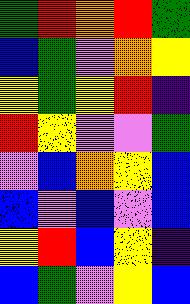[["green", "red", "orange", "red", "green"], ["blue", "green", "violet", "orange", "yellow"], ["yellow", "green", "yellow", "red", "indigo"], ["red", "yellow", "violet", "violet", "green"], ["violet", "blue", "orange", "yellow", "blue"], ["blue", "violet", "blue", "violet", "blue"], ["yellow", "red", "blue", "yellow", "indigo"], ["blue", "green", "violet", "yellow", "blue"]]